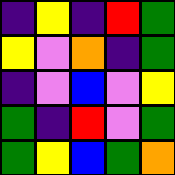[["indigo", "yellow", "indigo", "red", "green"], ["yellow", "violet", "orange", "indigo", "green"], ["indigo", "violet", "blue", "violet", "yellow"], ["green", "indigo", "red", "violet", "green"], ["green", "yellow", "blue", "green", "orange"]]